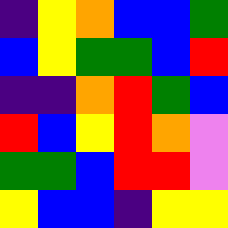[["indigo", "yellow", "orange", "blue", "blue", "green"], ["blue", "yellow", "green", "green", "blue", "red"], ["indigo", "indigo", "orange", "red", "green", "blue"], ["red", "blue", "yellow", "red", "orange", "violet"], ["green", "green", "blue", "red", "red", "violet"], ["yellow", "blue", "blue", "indigo", "yellow", "yellow"]]